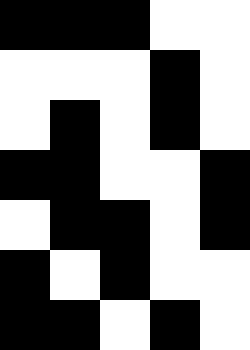[["black", "black", "black", "white", "white"], ["white", "white", "white", "black", "white"], ["white", "black", "white", "black", "white"], ["black", "black", "white", "white", "black"], ["white", "black", "black", "white", "black"], ["black", "white", "black", "white", "white"], ["black", "black", "white", "black", "white"]]